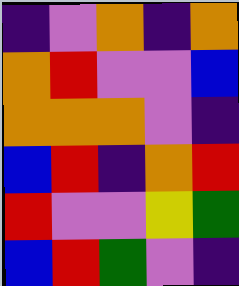[["indigo", "violet", "orange", "indigo", "orange"], ["orange", "red", "violet", "violet", "blue"], ["orange", "orange", "orange", "violet", "indigo"], ["blue", "red", "indigo", "orange", "red"], ["red", "violet", "violet", "yellow", "green"], ["blue", "red", "green", "violet", "indigo"]]